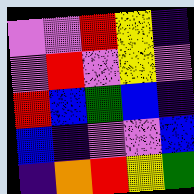[["violet", "violet", "red", "yellow", "indigo"], ["violet", "red", "violet", "yellow", "violet"], ["red", "blue", "green", "blue", "indigo"], ["blue", "indigo", "violet", "violet", "blue"], ["indigo", "orange", "red", "yellow", "green"]]